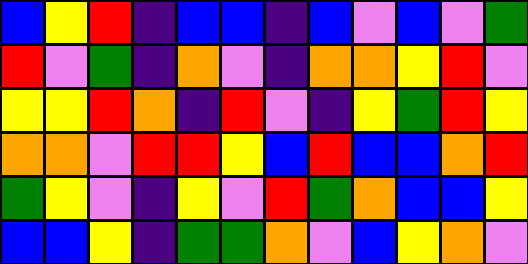[["blue", "yellow", "red", "indigo", "blue", "blue", "indigo", "blue", "violet", "blue", "violet", "green"], ["red", "violet", "green", "indigo", "orange", "violet", "indigo", "orange", "orange", "yellow", "red", "violet"], ["yellow", "yellow", "red", "orange", "indigo", "red", "violet", "indigo", "yellow", "green", "red", "yellow"], ["orange", "orange", "violet", "red", "red", "yellow", "blue", "red", "blue", "blue", "orange", "red"], ["green", "yellow", "violet", "indigo", "yellow", "violet", "red", "green", "orange", "blue", "blue", "yellow"], ["blue", "blue", "yellow", "indigo", "green", "green", "orange", "violet", "blue", "yellow", "orange", "violet"]]